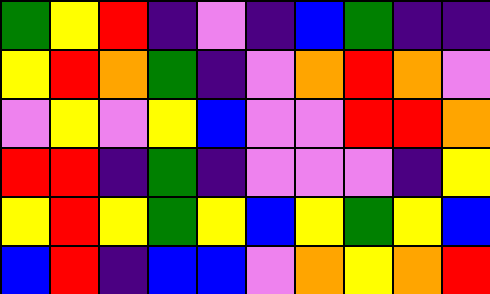[["green", "yellow", "red", "indigo", "violet", "indigo", "blue", "green", "indigo", "indigo"], ["yellow", "red", "orange", "green", "indigo", "violet", "orange", "red", "orange", "violet"], ["violet", "yellow", "violet", "yellow", "blue", "violet", "violet", "red", "red", "orange"], ["red", "red", "indigo", "green", "indigo", "violet", "violet", "violet", "indigo", "yellow"], ["yellow", "red", "yellow", "green", "yellow", "blue", "yellow", "green", "yellow", "blue"], ["blue", "red", "indigo", "blue", "blue", "violet", "orange", "yellow", "orange", "red"]]